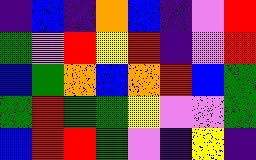[["indigo", "blue", "indigo", "orange", "blue", "indigo", "violet", "red"], ["green", "violet", "red", "yellow", "red", "indigo", "violet", "red"], ["blue", "green", "orange", "blue", "orange", "red", "blue", "green"], ["green", "red", "green", "green", "yellow", "violet", "violet", "green"], ["blue", "red", "red", "green", "violet", "indigo", "yellow", "indigo"]]